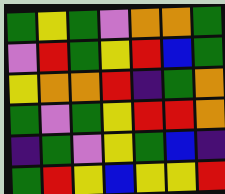[["green", "yellow", "green", "violet", "orange", "orange", "green"], ["violet", "red", "green", "yellow", "red", "blue", "green"], ["yellow", "orange", "orange", "red", "indigo", "green", "orange"], ["green", "violet", "green", "yellow", "red", "red", "orange"], ["indigo", "green", "violet", "yellow", "green", "blue", "indigo"], ["green", "red", "yellow", "blue", "yellow", "yellow", "red"]]